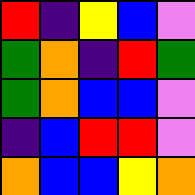[["red", "indigo", "yellow", "blue", "violet"], ["green", "orange", "indigo", "red", "green"], ["green", "orange", "blue", "blue", "violet"], ["indigo", "blue", "red", "red", "violet"], ["orange", "blue", "blue", "yellow", "orange"]]